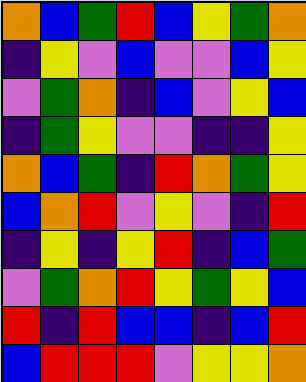[["orange", "blue", "green", "red", "blue", "yellow", "green", "orange"], ["indigo", "yellow", "violet", "blue", "violet", "violet", "blue", "yellow"], ["violet", "green", "orange", "indigo", "blue", "violet", "yellow", "blue"], ["indigo", "green", "yellow", "violet", "violet", "indigo", "indigo", "yellow"], ["orange", "blue", "green", "indigo", "red", "orange", "green", "yellow"], ["blue", "orange", "red", "violet", "yellow", "violet", "indigo", "red"], ["indigo", "yellow", "indigo", "yellow", "red", "indigo", "blue", "green"], ["violet", "green", "orange", "red", "yellow", "green", "yellow", "blue"], ["red", "indigo", "red", "blue", "blue", "indigo", "blue", "red"], ["blue", "red", "red", "red", "violet", "yellow", "yellow", "orange"]]